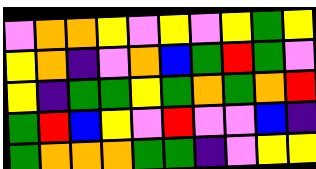[["violet", "orange", "orange", "yellow", "violet", "yellow", "violet", "yellow", "green", "yellow"], ["yellow", "orange", "indigo", "violet", "orange", "blue", "green", "red", "green", "violet"], ["yellow", "indigo", "green", "green", "yellow", "green", "orange", "green", "orange", "red"], ["green", "red", "blue", "yellow", "violet", "red", "violet", "violet", "blue", "indigo"], ["green", "orange", "orange", "orange", "green", "green", "indigo", "violet", "yellow", "yellow"]]